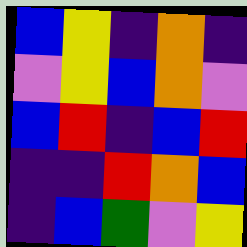[["blue", "yellow", "indigo", "orange", "indigo"], ["violet", "yellow", "blue", "orange", "violet"], ["blue", "red", "indigo", "blue", "red"], ["indigo", "indigo", "red", "orange", "blue"], ["indigo", "blue", "green", "violet", "yellow"]]